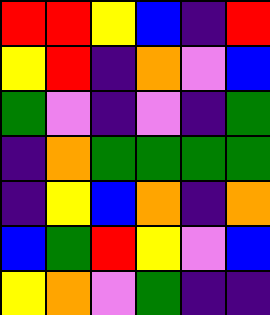[["red", "red", "yellow", "blue", "indigo", "red"], ["yellow", "red", "indigo", "orange", "violet", "blue"], ["green", "violet", "indigo", "violet", "indigo", "green"], ["indigo", "orange", "green", "green", "green", "green"], ["indigo", "yellow", "blue", "orange", "indigo", "orange"], ["blue", "green", "red", "yellow", "violet", "blue"], ["yellow", "orange", "violet", "green", "indigo", "indigo"]]